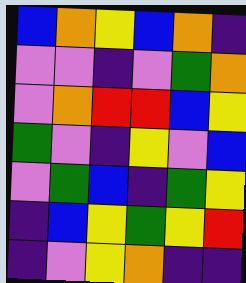[["blue", "orange", "yellow", "blue", "orange", "indigo"], ["violet", "violet", "indigo", "violet", "green", "orange"], ["violet", "orange", "red", "red", "blue", "yellow"], ["green", "violet", "indigo", "yellow", "violet", "blue"], ["violet", "green", "blue", "indigo", "green", "yellow"], ["indigo", "blue", "yellow", "green", "yellow", "red"], ["indigo", "violet", "yellow", "orange", "indigo", "indigo"]]